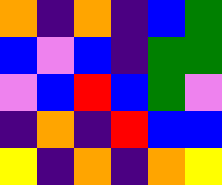[["orange", "indigo", "orange", "indigo", "blue", "green"], ["blue", "violet", "blue", "indigo", "green", "green"], ["violet", "blue", "red", "blue", "green", "violet"], ["indigo", "orange", "indigo", "red", "blue", "blue"], ["yellow", "indigo", "orange", "indigo", "orange", "yellow"]]